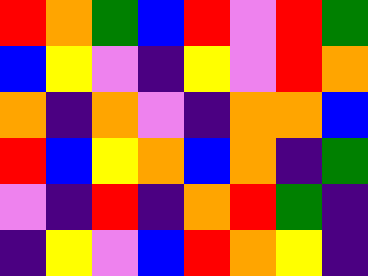[["red", "orange", "green", "blue", "red", "violet", "red", "green"], ["blue", "yellow", "violet", "indigo", "yellow", "violet", "red", "orange"], ["orange", "indigo", "orange", "violet", "indigo", "orange", "orange", "blue"], ["red", "blue", "yellow", "orange", "blue", "orange", "indigo", "green"], ["violet", "indigo", "red", "indigo", "orange", "red", "green", "indigo"], ["indigo", "yellow", "violet", "blue", "red", "orange", "yellow", "indigo"]]